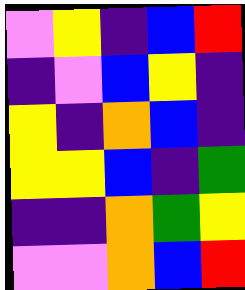[["violet", "yellow", "indigo", "blue", "red"], ["indigo", "violet", "blue", "yellow", "indigo"], ["yellow", "indigo", "orange", "blue", "indigo"], ["yellow", "yellow", "blue", "indigo", "green"], ["indigo", "indigo", "orange", "green", "yellow"], ["violet", "violet", "orange", "blue", "red"]]